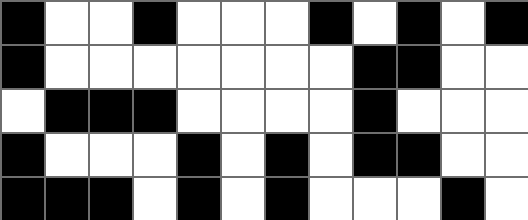[["black", "white", "white", "black", "white", "white", "white", "black", "white", "black", "white", "black"], ["black", "white", "white", "white", "white", "white", "white", "white", "black", "black", "white", "white"], ["white", "black", "black", "black", "white", "white", "white", "white", "black", "white", "white", "white"], ["black", "white", "white", "white", "black", "white", "black", "white", "black", "black", "white", "white"], ["black", "black", "black", "white", "black", "white", "black", "white", "white", "white", "black", "white"]]